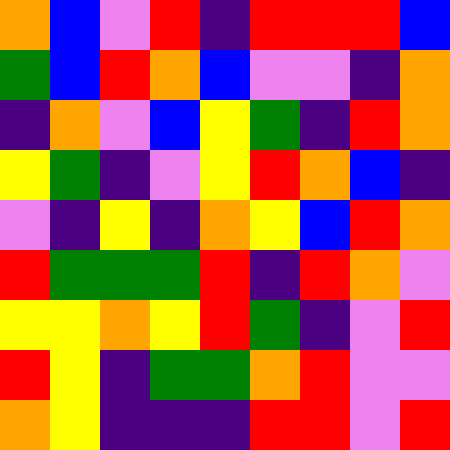[["orange", "blue", "violet", "red", "indigo", "red", "red", "red", "blue"], ["green", "blue", "red", "orange", "blue", "violet", "violet", "indigo", "orange"], ["indigo", "orange", "violet", "blue", "yellow", "green", "indigo", "red", "orange"], ["yellow", "green", "indigo", "violet", "yellow", "red", "orange", "blue", "indigo"], ["violet", "indigo", "yellow", "indigo", "orange", "yellow", "blue", "red", "orange"], ["red", "green", "green", "green", "red", "indigo", "red", "orange", "violet"], ["yellow", "yellow", "orange", "yellow", "red", "green", "indigo", "violet", "red"], ["red", "yellow", "indigo", "green", "green", "orange", "red", "violet", "violet"], ["orange", "yellow", "indigo", "indigo", "indigo", "red", "red", "violet", "red"]]